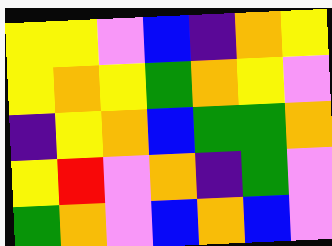[["yellow", "yellow", "violet", "blue", "indigo", "orange", "yellow"], ["yellow", "orange", "yellow", "green", "orange", "yellow", "violet"], ["indigo", "yellow", "orange", "blue", "green", "green", "orange"], ["yellow", "red", "violet", "orange", "indigo", "green", "violet"], ["green", "orange", "violet", "blue", "orange", "blue", "violet"]]